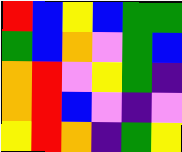[["red", "blue", "yellow", "blue", "green", "green"], ["green", "blue", "orange", "violet", "green", "blue"], ["orange", "red", "violet", "yellow", "green", "indigo"], ["orange", "red", "blue", "violet", "indigo", "violet"], ["yellow", "red", "orange", "indigo", "green", "yellow"]]